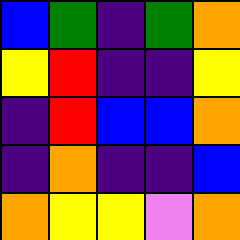[["blue", "green", "indigo", "green", "orange"], ["yellow", "red", "indigo", "indigo", "yellow"], ["indigo", "red", "blue", "blue", "orange"], ["indigo", "orange", "indigo", "indigo", "blue"], ["orange", "yellow", "yellow", "violet", "orange"]]